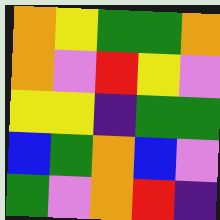[["orange", "yellow", "green", "green", "orange"], ["orange", "violet", "red", "yellow", "violet"], ["yellow", "yellow", "indigo", "green", "green"], ["blue", "green", "orange", "blue", "violet"], ["green", "violet", "orange", "red", "indigo"]]